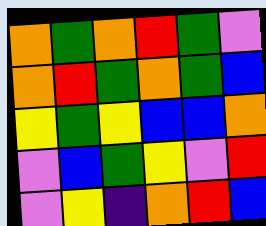[["orange", "green", "orange", "red", "green", "violet"], ["orange", "red", "green", "orange", "green", "blue"], ["yellow", "green", "yellow", "blue", "blue", "orange"], ["violet", "blue", "green", "yellow", "violet", "red"], ["violet", "yellow", "indigo", "orange", "red", "blue"]]